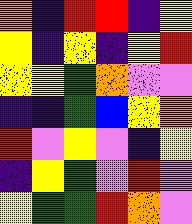[["orange", "indigo", "red", "red", "indigo", "yellow"], ["yellow", "indigo", "yellow", "indigo", "yellow", "red"], ["yellow", "yellow", "green", "orange", "violet", "violet"], ["indigo", "indigo", "green", "blue", "yellow", "orange"], ["red", "violet", "yellow", "violet", "indigo", "yellow"], ["indigo", "yellow", "green", "violet", "red", "violet"], ["yellow", "green", "green", "red", "orange", "violet"]]